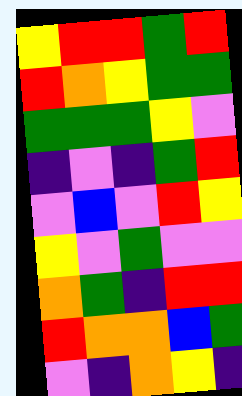[["yellow", "red", "red", "green", "red"], ["red", "orange", "yellow", "green", "green"], ["green", "green", "green", "yellow", "violet"], ["indigo", "violet", "indigo", "green", "red"], ["violet", "blue", "violet", "red", "yellow"], ["yellow", "violet", "green", "violet", "violet"], ["orange", "green", "indigo", "red", "red"], ["red", "orange", "orange", "blue", "green"], ["violet", "indigo", "orange", "yellow", "indigo"]]